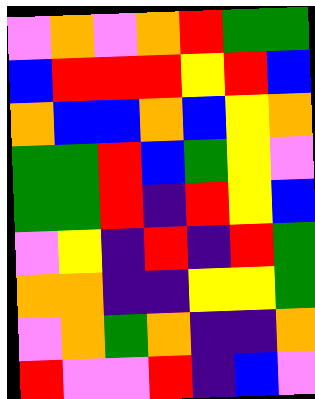[["violet", "orange", "violet", "orange", "red", "green", "green"], ["blue", "red", "red", "red", "yellow", "red", "blue"], ["orange", "blue", "blue", "orange", "blue", "yellow", "orange"], ["green", "green", "red", "blue", "green", "yellow", "violet"], ["green", "green", "red", "indigo", "red", "yellow", "blue"], ["violet", "yellow", "indigo", "red", "indigo", "red", "green"], ["orange", "orange", "indigo", "indigo", "yellow", "yellow", "green"], ["violet", "orange", "green", "orange", "indigo", "indigo", "orange"], ["red", "violet", "violet", "red", "indigo", "blue", "violet"]]